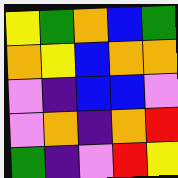[["yellow", "green", "orange", "blue", "green"], ["orange", "yellow", "blue", "orange", "orange"], ["violet", "indigo", "blue", "blue", "violet"], ["violet", "orange", "indigo", "orange", "red"], ["green", "indigo", "violet", "red", "yellow"]]